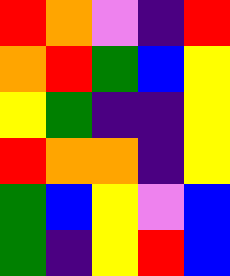[["red", "orange", "violet", "indigo", "red"], ["orange", "red", "green", "blue", "yellow"], ["yellow", "green", "indigo", "indigo", "yellow"], ["red", "orange", "orange", "indigo", "yellow"], ["green", "blue", "yellow", "violet", "blue"], ["green", "indigo", "yellow", "red", "blue"]]